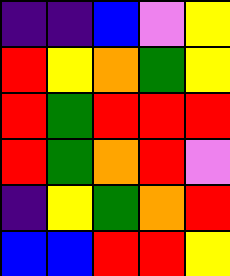[["indigo", "indigo", "blue", "violet", "yellow"], ["red", "yellow", "orange", "green", "yellow"], ["red", "green", "red", "red", "red"], ["red", "green", "orange", "red", "violet"], ["indigo", "yellow", "green", "orange", "red"], ["blue", "blue", "red", "red", "yellow"]]